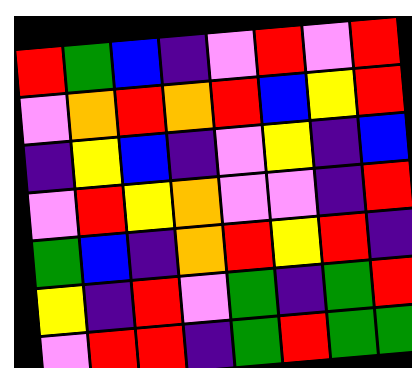[["red", "green", "blue", "indigo", "violet", "red", "violet", "red"], ["violet", "orange", "red", "orange", "red", "blue", "yellow", "red"], ["indigo", "yellow", "blue", "indigo", "violet", "yellow", "indigo", "blue"], ["violet", "red", "yellow", "orange", "violet", "violet", "indigo", "red"], ["green", "blue", "indigo", "orange", "red", "yellow", "red", "indigo"], ["yellow", "indigo", "red", "violet", "green", "indigo", "green", "red"], ["violet", "red", "red", "indigo", "green", "red", "green", "green"]]